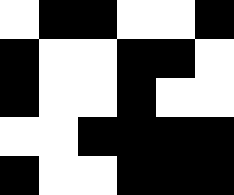[["white", "black", "black", "white", "white", "black"], ["black", "white", "white", "black", "black", "white"], ["black", "white", "white", "black", "white", "white"], ["white", "white", "black", "black", "black", "black"], ["black", "white", "white", "black", "black", "black"]]